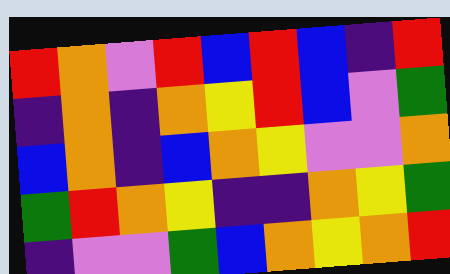[["red", "orange", "violet", "red", "blue", "red", "blue", "indigo", "red"], ["indigo", "orange", "indigo", "orange", "yellow", "red", "blue", "violet", "green"], ["blue", "orange", "indigo", "blue", "orange", "yellow", "violet", "violet", "orange"], ["green", "red", "orange", "yellow", "indigo", "indigo", "orange", "yellow", "green"], ["indigo", "violet", "violet", "green", "blue", "orange", "yellow", "orange", "red"]]